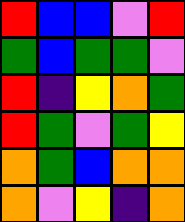[["red", "blue", "blue", "violet", "red"], ["green", "blue", "green", "green", "violet"], ["red", "indigo", "yellow", "orange", "green"], ["red", "green", "violet", "green", "yellow"], ["orange", "green", "blue", "orange", "orange"], ["orange", "violet", "yellow", "indigo", "orange"]]